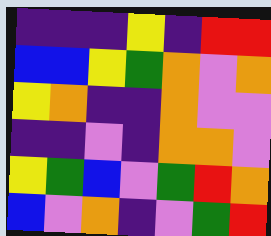[["indigo", "indigo", "indigo", "yellow", "indigo", "red", "red"], ["blue", "blue", "yellow", "green", "orange", "violet", "orange"], ["yellow", "orange", "indigo", "indigo", "orange", "violet", "violet"], ["indigo", "indigo", "violet", "indigo", "orange", "orange", "violet"], ["yellow", "green", "blue", "violet", "green", "red", "orange"], ["blue", "violet", "orange", "indigo", "violet", "green", "red"]]